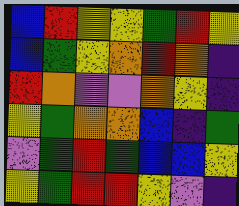[["blue", "red", "yellow", "yellow", "green", "red", "yellow"], ["blue", "green", "yellow", "orange", "red", "orange", "indigo"], ["red", "orange", "violet", "violet", "orange", "yellow", "indigo"], ["yellow", "green", "orange", "orange", "blue", "indigo", "green"], ["violet", "green", "red", "green", "blue", "blue", "yellow"], ["yellow", "green", "red", "red", "yellow", "violet", "indigo"]]